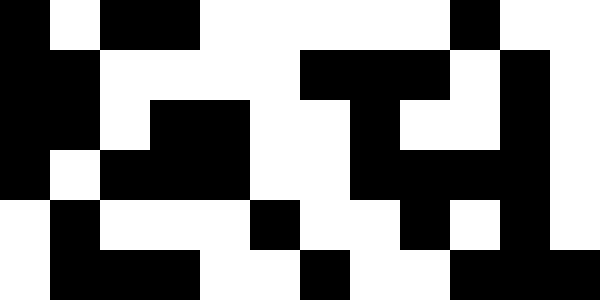[["black", "white", "black", "black", "white", "white", "white", "white", "white", "black", "white", "white"], ["black", "black", "white", "white", "white", "white", "black", "black", "black", "white", "black", "white"], ["black", "black", "white", "black", "black", "white", "white", "black", "white", "white", "black", "white"], ["black", "white", "black", "black", "black", "white", "white", "black", "black", "black", "black", "white"], ["white", "black", "white", "white", "white", "black", "white", "white", "black", "white", "black", "white"], ["white", "black", "black", "black", "white", "white", "black", "white", "white", "black", "black", "black"]]